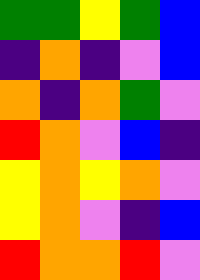[["green", "green", "yellow", "green", "blue"], ["indigo", "orange", "indigo", "violet", "blue"], ["orange", "indigo", "orange", "green", "violet"], ["red", "orange", "violet", "blue", "indigo"], ["yellow", "orange", "yellow", "orange", "violet"], ["yellow", "orange", "violet", "indigo", "blue"], ["red", "orange", "orange", "red", "violet"]]